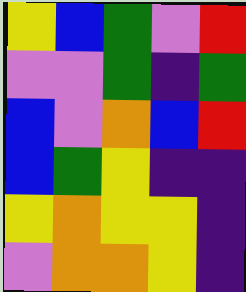[["yellow", "blue", "green", "violet", "red"], ["violet", "violet", "green", "indigo", "green"], ["blue", "violet", "orange", "blue", "red"], ["blue", "green", "yellow", "indigo", "indigo"], ["yellow", "orange", "yellow", "yellow", "indigo"], ["violet", "orange", "orange", "yellow", "indigo"]]